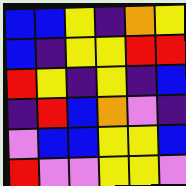[["blue", "blue", "yellow", "indigo", "orange", "yellow"], ["blue", "indigo", "yellow", "yellow", "red", "red"], ["red", "yellow", "indigo", "yellow", "indigo", "blue"], ["indigo", "red", "blue", "orange", "violet", "indigo"], ["violet", "blue", "blue", "yellow", "yellow", "blue"], ["red", "violet", "violet", "yellow", "yellow", "violet"]]